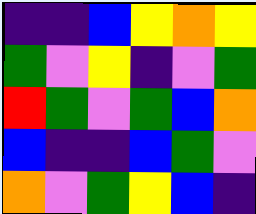[["indigo", "indigo", "blue", "yellow", "orange", "yellow"], ["green", "violet", "yellow", "indigo", "violet", "green"], ["red", "green", "violet", "green", "blue", "orange"], ["blue", "indigo", "indigo", "blue", "green", "violet"], ["orange", "violet", "green", "yellow", "blue", "indigo"]]